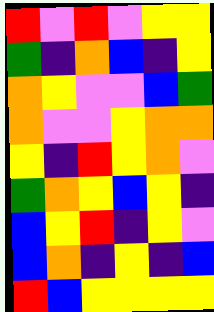[["red", "violet", "red", "violet", "yellow", "yellow"], ["green", "indigo", "orange", "blue", "indigo", "yellow"], ["orange", "yellow", "violet", "violet", "blue", "green"], ["orange", "violet", "violet", "yellow", "orange", "orange"], ["yellow", "indigo", "red", "yellow", "orange", "violet"], ["green", "orange", "yellow", "blue", "yellow", "indigo"], ["blue", "yellow", "red", "indigo", "yellow", "violet"], ["blue", "orange", "indigo", "yellow", "indigo", "blue"], ["red", "blue", "yellow", "yellow", "yellow", "yellow"]]